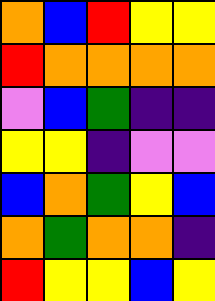[["orange", "blue", "red", "yellow", "yellow"], ["red", "orange", "orange", "orange", "orange"], ["violet", "blue", "green", "indigo", "indigo"], ["yellow", "yellow", "indigo", "violet", "violet"], ["blue", "orange", "green", "yellow", "blue"], ["orange", "green", "orange", "orange", "indigo"], ["red", "yellow", "yellow", "blue", "yellow"]]